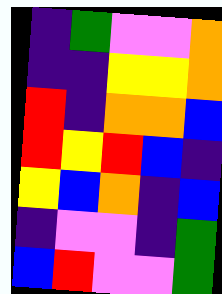[["indigo", "green", "violet", "violet", "orange"], ["indigo", "indigo", "yellow", "yellow", "orange"], ["red", "indigo", "orange", "orange", "blue"], ["red", "yellow", "red", "blue", "indigo"], ["yellow", "blue", "orange", "indigo", "blue"], ["indigo", "violet", "violet", "indigo", "green"], ["blue", "red", "violet", "violet", "green"]]